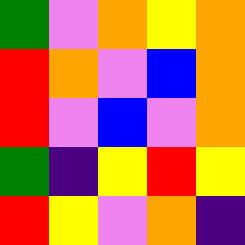[["green", "violet", "orange", "yellow", "orange"], ["red", "orange", "violet", "blue", "orange"], ["red", "violet", "blue", "violet", "orange"], ["green", "indigo", "yellow", "red", "yellow"], ["red", "yellow", "violet", "orange", "indigo"]]